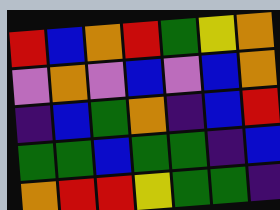[["red", "blue", "orange", "red", "green", "yellow", "orange"], ["violet", "orange", "violet", "blue", "violet", "blue", "orange"], ["indigo", "blue", "green", "orange", "indigo", "blue", "red"], ["green", "green", "blue", "green", "green", "indigo", "blue"], ["orange", "red", "red", "yellow", "green", "green", "indigo"]]